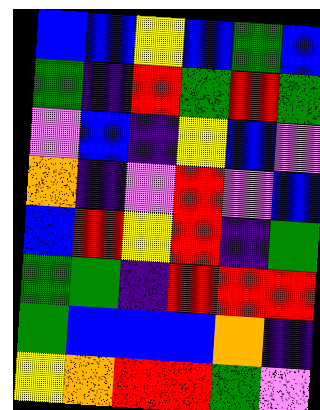[["blue", "blue", "yellow", "blue", "green", "blue"], ["green", "indigo", "red", "green", "red", "green"], ["violet", "blue", "indigo", "yellow", "blue", "violet"], ["orange", "indigo", "violet", "red", "violet", "blue"], ["blue", "red", "yellow", "red", "indigo", "green"], ["green", "green", "indigo", "red", "red", "red"], ["green", "blue", "blue", "blue", "orange", "indigo"], ["yellow", "orange", "red", "red", "green", "violet"]]